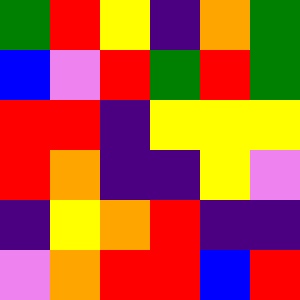[["green", "red", "yellow", "indigo", "orange", "green"], ["blue", "violet", "red", "green", "red", "green"], ["red", "red", "indigo", "yellow", "yellow", "yellow"], ["red", "orange", "indigo", "indigo", "yellow", "violet"], ["indigo", "yellow", "orange", "red", "indigo", "indigo"], ["violet", "orange", "red", "red", "blue", "red"]]